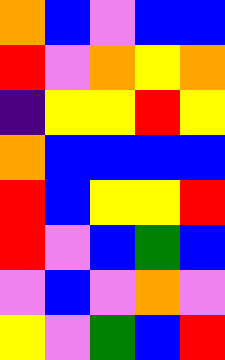[["orange", "blue", "violet", "blue", "blue"], ["red", "violet", "orange", "yellow", "orange"], ["indigo", "yellow", "yellow", "red", "yellow"], ["orange", "blue", "blue", "blue", "blue"], ["red", "blue", "yellow", "yellow", "red"], ["red", "violet", "blue", "green", "blue"], ["violet", "blue", "violet", "orange", "violet"], ["yellow", "violet", "green", "blue", "red"]]